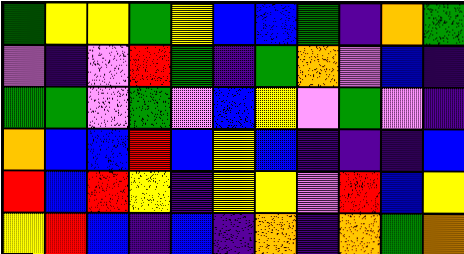[["green", "yellow", "yellow", "green", "yellow", "blue", "blue", "green", "indigo", "orange", "green"], ["violet", "indigo", "violet", "red", "green", "indigo", "green", "orange", "violet", "blue", "indigo"], ["green", "green", "violet", "green", "violet", "blue", "yellow", "violet", "green", "violet", "indigo"], ["orange", "blue", "blue", "red", "blue", "yellow", "blue", "indigo", "indigo", "indigo", "blue"], ["red", "blue", "red", "yellow", "indigo", "yellow", "yellow", "violet", "red", "blue", "yellow"], ["yellow", "red", "blue", "indigo", "blue", "indigo", "orange", "indigo", "orange", "green", "orange"]]